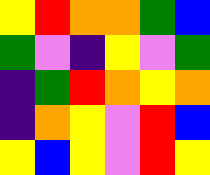[["yellow", "red", "orange", "orange", "green", "blue"], ["green", "violet", "indigo", "yellow", "violet", "green"], ["indigo", "green", "red", "orange", "yellow", "orange"], ["indigo", "orange", "yellow", "violet", "red", "blue"], ["yellow", "blue", "yellow", "violet", "red", "yellow"]]